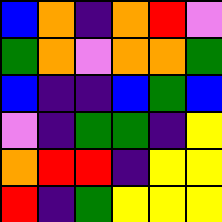[["blue", "orange", "indigo", "orange", "red", "violet"], ["green", "orange", "violet", "orange", "orange", "green"], ["blue", "indigo", "indigo", "blue", "green", "blue"], ["violet", "indigo", "green", "green", "indigo", "yellow"], ["orange", "red", "red", "indigo", "yellow", "yellow"], ["red", "indigo", "green", "yellow", "yellow", "yellow"]]